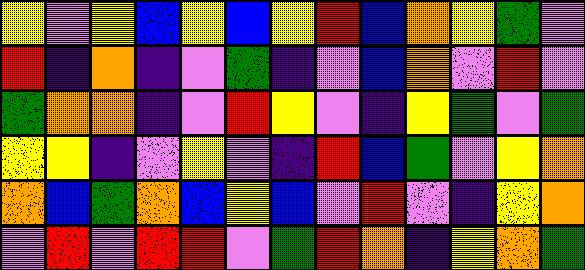[["yellow", "violet", "yellow", "blue", "yellow", "blue", "yellow", "red", "blue", "orange", "yellow", "green", "violet"], ["red", "indigo", "orange", "indigo", "violet", "green", "indigo", "violet", "blue", "orange", "violet", "red", "violet"], ["green", "orange", "orange", "indigo", "violet", "red", "yellow", "violet", "indigo", "yellow", "green", "violet", "green"], ["yellow", "yellow", "indigo", "violet", "yellow", "violet", "indigo", "red", "blue", "green", "violet", "yellow", "orange"], ["orange", "blue", "green", "orange", "blue", "yellow", "blue", "violet", "red", "violet", "indigo", "yellow", "orange"], ["violet", "red", "violet", "red", "red", "violet", "green", "red", "orange", "indigo", "yellow", "orange", "green"]]